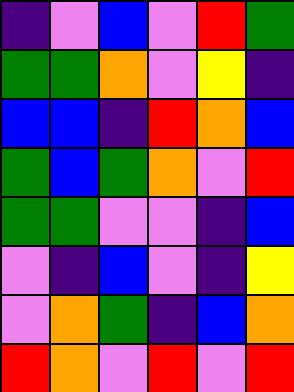[["indigo", "violet", "blue", "violet", "red", "green"], ["green", "green", "orange", "violet", "yellow", "indigo"], ["blue", "blue", "indigo", "red", "orange", "blue"], ["green", "blue", "green", "orange", "violet", "red"], ["green", "green", "violet", "violet", "indigo", "blue"], ["violet", "indigo", "blue", "violet", "indigo", "yellow"], ["violet", "orange", "green", "indigo", "blue", "orange"], ["red", "orange", "violet", "red", "violet", "red"]]